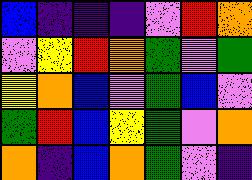[["blue", "indigo", "indigo", "indigo", "violet", "red", "orange"], ["violet", "yellow", "red", "orange", "green", "violet", "green"], ["yellow", "orange", "blue", "violet", "green", "blue", "violet"], ["green", "red", "blue", "yellow", "green", "violet", "orange"], ["orange", "indigo", "blue", "orange", "green", "violet", "indigo"]]